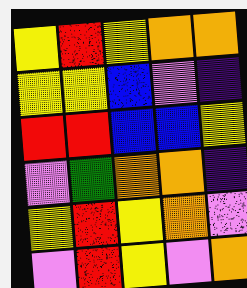[["yellow", "red", "yellow", "orange", "orange"], ["yellow", "yellow", "blue", "violet", "indigo"], ["red", "red", "blue", "blue", "yellow"], ["violet", "green", "orange", "orange", "indigo"], ["yellow", "red", "yellow", "orange", "violet"], ["violet", "red", "yellow", "violet", "orange"]]